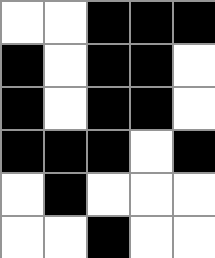[["white", "white", "black", "black", "black"], ["black", "white", "black", "black", "white"], ["black", "white", "black", "black", "white"], ["black", "black", "black", "white", "black"], ["white", "black", "white", "white", "white"], ["white", "white", "black", "white", "white"]]